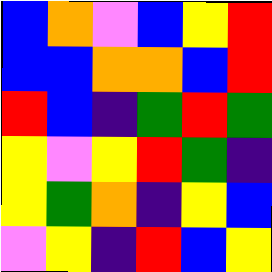[["blue", "orange", "violet", "blue", "yellow", "red"], ["blue", "blue", "orange", "orange", "blue", "red"], ["red", "blue", "indigo", "green", "red", "green"], ["yellow", "violet", "yellow", "red", "green", "indigo"], ["yellow", "green", "orange", "indigo", "yellow", "blue"], ["violet", "yellow", "indigo", "red", "blue", "yellow"]]